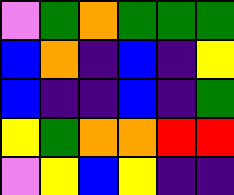[["violet", "green", "orange", "green", "green", "green"], ["blue", "orange", "indigo", "blue", "indigo", "yellow"], ["blue", "indigo", "indigo", "blue", "indigo", "green"], ["yellow", "green", "orange", "orange", "red", "red"], ["violet", "yellow", "blue", "yellow", "indigo", "indigo"]]